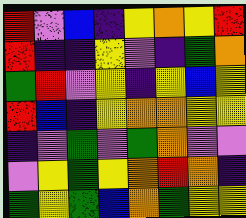[["red", "violet", "blue", "indigo", "yellow", "orange", "yellow", "red"], ["red", "indigo", "indigo", "yellow", "violet", "indigo", "green", "orange"], ["green", "red", "violet", "yellow", "indigo", "yellow", "blue", "yellow"], ["red", "blue", "indigo", "yellow", "orange", "orange", "yellow", "yellow"], ["indigo", "violet", "green", "violet", "green", "orange", "violet", "violet"], ["violet", "yellow", "green", "yellow", "orange", "red", "orange", "indigo"], ["green", "yellow", "green", "blue", "orange", "green", "yellow", "yellow"]]